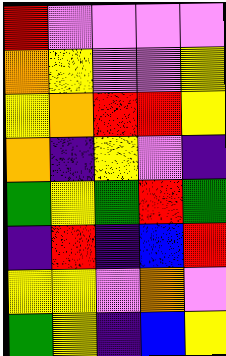[["red", "violet", "violet", "violet", "violet"], ["orange", "yellow", "violet", "violet", "yellow"], ["yellow", "orange", "red", "red", "yellow"], ["orange", "indigo", "yellow", "violet", "indigo"], ["green", "yellow", "green", "red", "green"], ["indigo", "red", "indigo", "blue", "red"], ["yellow", "yellow", "violet", "orange", "violet"], ["green", "yellow", "indigo", "blue", "yellow"]]